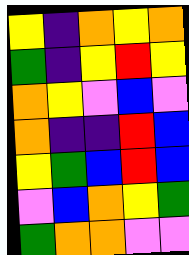[["yellow", "indigo", "orange", "yellow", "orange"], ["green", "indigo", "yellow", "red", "yellow"], ["orange", "yellow", "violet", "blue", "violet"], ["orange", "indigo", "indigo", "red", "blue"], ["yellow", "green", "blue", "red", "blue"], ["violet", "blue", "orange", "yellow", "green"], ["green", "orange", "orange", "violet", "violet"]]